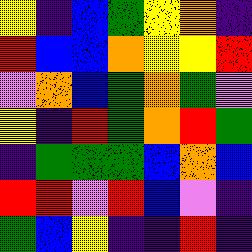[["yellow", "indigo", "blue", "green", "yellow", "orange", "indigo"], ["red", "blue", "blue", "orange", "yellow", "yellow", "red"], ["violet", "orange", "blue", "green", "orange", "green", "violet"], ["yellow", "indigo", "red", "green", "orange", "red", "green"], ["indigo", "green", "green", "green", "blue", "orange", "blue"], ["red", "red", "violet", "red", "blue", "violet", "indigo"], ["green", "blue", "yellow", "indigo", "indigo", "red", "indigo"]]